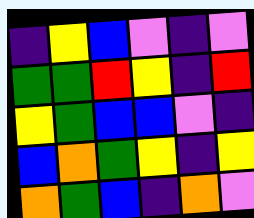[["indigo", "yellow", "blue", "violet", "indigo", "violet"], ["green", "green", "red", "yellow", "indigo", "red"], ["yellow", "green", "blue", "blue", "violet", "indigo"], ["blue", "orange", "green", "yellow", "indigo", "yellow"], ["orange", "green", "blue", "indigo", "orange", "violet"]]